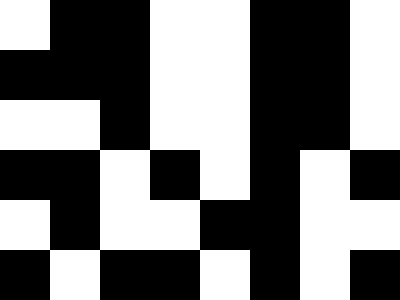[["white", "black", "black", "white", "white", "black", "black", "white"], ["black", "black", "black", "white", "white", "black", "black", "white"], ["white", "white", "black", "white", "white", "black", "black", "white"], ["black", "black", "white", "black", "white", "black", "white", "black"], ["white", "black", "white", "white", "black", "black", "white", "white"], ["black", "white", "black", "black", "white", "black", "white", "black"]]